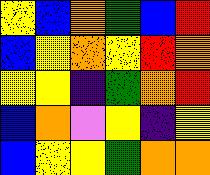[["yellow", "blue", "orange", "green", "blue", "red"], ["blue", "yellow", "orange", "yellow", "red", "orange"], ["yellow", "yellow", "indigo", "green", "orange", "red"], ["blue", "orange", "violet", "yellow", "indigo", "yellow"], ["blue", "yellow", "yellow", "green", "orange", "orange"]]